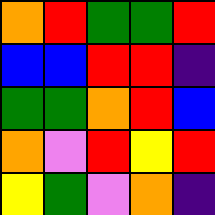[["orange", "red", "green", "green", "red"], ["blue", "blue", "red", "red", "indigo"], ["green", "green", "orange", "red", "blue"], ["orange", "violet", "red", "yellow", "red"], ["yellow", "green", "violet", "orange", "indigo"]]